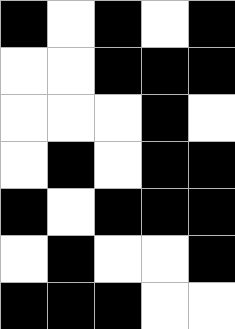[["black", "white", "black", "white", "black"], ["white", "white", "black", "black", "black"], ["white", "white", "white", "black", "white"], ["white", "black", "white", "black", "black"], ["black", "white", "black", "black", "black"], ["white", "black", "white", "white", "black"], ["black", "black", "black", "white", "white"]]